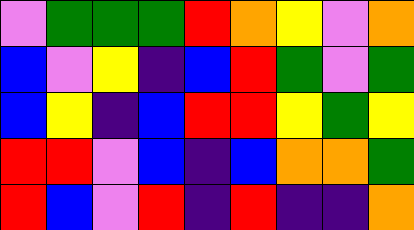[["violet", "green", "green", "green", "red", "orange", "yellow", "violet", "orange"], ["blue", "violet", "yellow", "indigo", "blue", "red", "green", "violet", "green"], ["blue", "yellow", "indigo", "blue", "red", "red", "yellow", "green", "yellow"], ["red", "red", "violet", "blue", "indigo", "blue", "orange", "orange", "green"], ["red", "blue", "violet", "red", "indigo", "red", "indigo", "indigo", "orange"]]